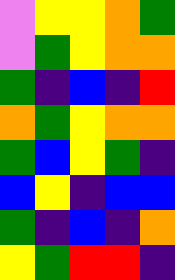[["violet", "yellow", "yellow", "orange", "green"], ["violet", "green", "yellow", "orange", "orange"], ["green", "indigo", "blue", "indigo", "red"], ["orange", "green", "yellow", "orange", "orange"], ["green", "blue", "yellow", "green", "indigo"], ["blue", "yellow", "indigo", "blue", "blue"], ["green", "indigo", "blue", "indigo", "orange"], ["yellow", "green", "red", "red", "indigo"]]